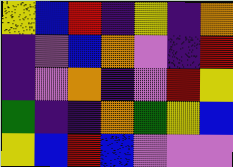[["yellow", "blue", "red", "indigo", "yellow", "indigo", "orange"], ["indigo", "violet", "blue", "orange", "violet", "indigo", "red"], ["indigo", "violet", "orange", "indigo", "violet", "red", "yellow"], ["green", "indigo", "indigo", "orange", "green", "yellow", "blue"], ["yellow", "blue", "red", "blue", "violet", "violet", "violet"]]